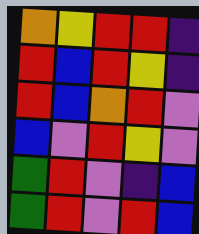[["orange", "yellow", "red", "red", "indigo"], ["red", "blue", "red", "yellow", "indigo"], ["red", "blue", "orange", "red", "violet"], ["blue", "violet", "red", "yellow", "violet"], ["green", "red", "violet", "indigo", "blue"], ["green", "red", "violet", "red", "blue"]]